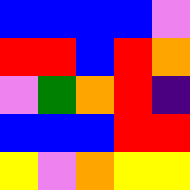[["blue", "blue", "blue", "blue", "violet"], ["red", "red", "blue", "red", "orange"], ["violet", "green", "orange", "red", "indigo"], ["blue", "blue", "blue", "red", "red"], ["yellow", "violet", "orange", "yellow", "yellow"]]